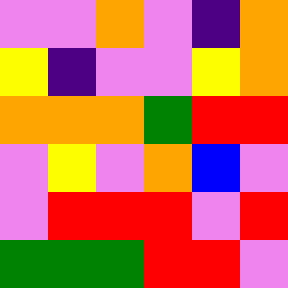[["violet", "violet", "orange", "violet", "indigo", "orange"], ["yellow", "indigo", "violet", "violet", "yellow", "orange"], ["orange", "orange", "orange", "green", "red", "red"], ["violet", "yellow", "violet", "orange", "blue", "violet"], ["violet", "red", "red", "red", "violet", "red"], ["green", "green", "green", "red", "red", "violet"]]